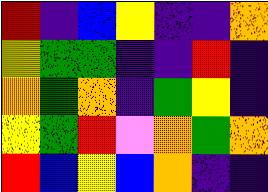[["red", "indigo", "blue", "yellow", "indigo", "indigo", "orange"], ["yellow", "green", "green", "indigo", "indigo", "red", "indigo"], ["orange", "green", "orange", "indigo", "green", "yellow", "indigo"], ["yellow", "green", "red", "violet", "orange", "green", "orange"], ["red", "blue", "yellow", "blue", "orange", "indigo", "indigo"]]